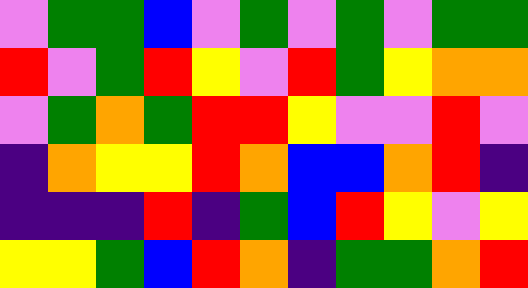[["violet", "green", "green", "blue", "violet", "green", "violet", "green", "violet", "green", "green"], ["red", "violet", "green", "red", "yellow", "violet", "red", "green", "yellow", "orange", "orange"], ["violet", "green", "orange", "green", "red", "red", "yellow", "violet", "violet", "red", "violet"], ["indigo", "orange", "yellow", "yellow", "red", "orange", "blue", "blue", "orange", "red", "indigo"], ["indigo", "indigo", "indigo", "red", "indigo", "green", "blue", "red", "yellow", "violet", "yellow"], ["yellow", "yellow", "green", "blue", "red", "orange", "indigo", "green", "green", "orange", "red"]]